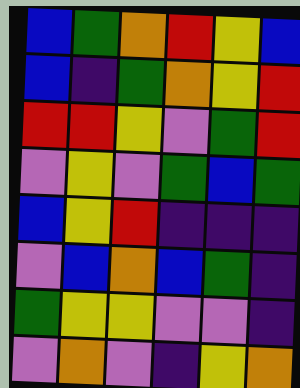[["blue", "green", "orange", "red", "yellow", "blue"], ["blue", "indigo", "green", "orange", "yellow", "red"], ["red", "red", "yellow", "violet", "green", "red"], ["violet", "yellow", "violet", "green", "blue", "green"], ["blue", "yellow", "red", "indigo", "indigo", "indigo"], ["violet", "blue", "orange", "blue", "green", "indigo"], ["green", "yellow", "yellow", "violet", "violet", "indigo"], ["violet", "orange", "violet", "indigo", "yellow", "orange"]]